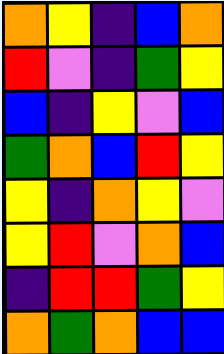[["orange", "yellow", "indigo", "blue", "orange"], ["red", "violet", "indigo", "green", "yellow"], ["blue", "indigo", "yellow", "violet", "blue"], ["green", "orange", "blue", "red", "yellow"], ["yellow", "indigo", "orange", "yellow", "violet"], ["yellow", "red", "violet", "orange", "blue"], ["indigo", "red", "red", "green", "yellow"], ["orange", "green", "orange", "blue", "blue"]]